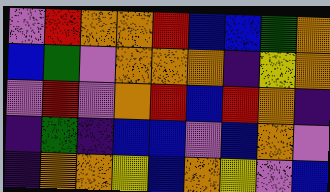[["violet", "red", "orange", "orange", "red", "blue", "blue", "green", "orange"], ["blue", "green", "violet", "orange", "orange", "orange", "indigo", "yellow", "orange"], ["violet", "red", "violet", "orange", "red", "blue", "red", "orange", "indigo"], ["indigo", "green", "indigo", "blue", "blue", "violet", "blue", "orange", "violet"], ["indigo", "orange", "orange", "yellow", "blue", "orange", "yellow", "violet", "blue"]]